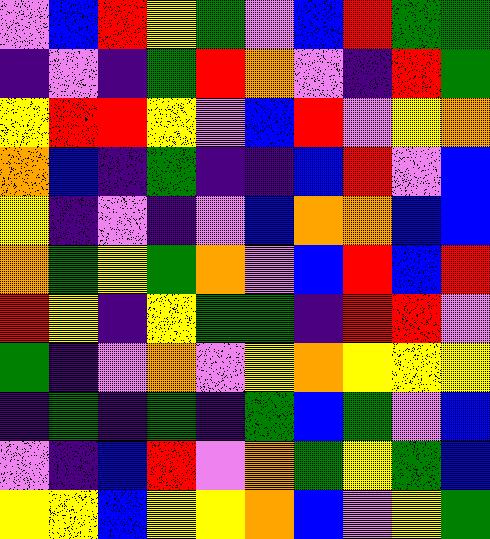[["violet", "blue", "red", "yellow", "green", "violet", "blue", "red", "green", "green"], ["indigo", "violet", "indigo", "green", "red", "orange", "violet", "indigo", "red", "green"], ["yellow", "red", "red", "yellow", "violet", "blue", "red", "violet", "yellow", "orange"], ["orange", "blue", "indigo", "green", "indigo", "indigo", "blue", "red", "violet", "blue"], ["yellow", "indigo", "violet", "indigo", "violet", "blue", "orange", "orange", "blue", "blue"], ["orange", "green", "yellow", "green", "orange", "violet", "blue", "red", "blue", "red"], ["red", "yellow", "indigo", "yellow", "green", "green", "indigo", "red", "red", "violet"], ["green", "indigo", "violet", "orange", "violet", "yellow", "orange", "yellow", "yellow", "yellow"], ["indigo", "green", "indigo", "green", "indigo", "green", "blue", "green", "violet", "blue"], ["violet", "indigo", "blue", "red", "violet", "orange", "green", "yellow", "green", "blue"], ["yellow", "yellow", "blue", "yellow", "yellow", "orange", "blue", "violet", "yellow", "green"]]